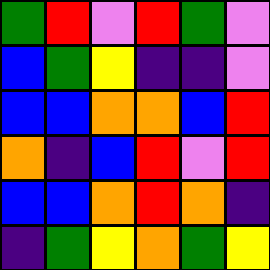[["green", "red", "violet", "red", "green", "violet"], ["blue", "green", "yellow", "indigo", "indigo", "violet"], ["blue", "blue", "orange", "orange", "blue", "red"], ["orange", "indigo", "blue", "red", "violet", "red"], ["blue", "blue", "orange", "red", "orange", "indigo"], ["indigo", "green", "yellow", "orange", "green", "yellow"]]